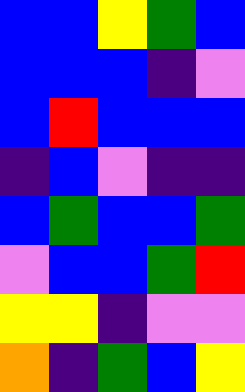[["blue", "blue", "yellow", "green", "blue"], ["blue", "blue", "blue", "indigo", "violet"], ["blue", "red", "blue", "blue", "blue"], ["indigo", "blue", "violet", "indigo", "indigo"], ["blue", "green", "blue", "blue", "green"], ["violet", "blue", "blue", "green", "red"], ["yellow", "yellow", "indigo", "violet", "violet"], ["orange", "indigo", "green", "blue", "yellow"]]